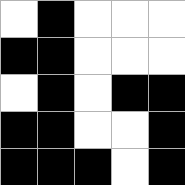[["white", "black", "white", "white", "white"], ["black", "black", "white", "white", "white"], ["white", "black", "white", "black", "black"], ["black", "black", "white", "white", "black"], ["black", "black", "black", "white", "black"]]